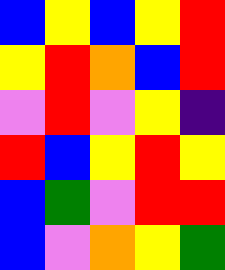[["blue", "yellow", "blue", "yellow", "red"], ["yellow", "red", "orange", "blue", "red"], ["violet", "red", "violet", "yellow", "indigo"], ["red", "blue", "yellow", "red", "yellow"], ["blue", "green", "violet", "red", "red"], ["blue", "violet", "orange", "yellow", "green"]]